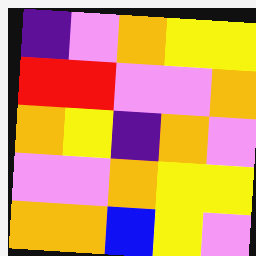[["indigo", "violet", "orange", "yellow", "yellow"], ["red", "red", "violet", "violet", "orange"], ["orange", "yellow", "indigo", "orange", "violet"], ["violet", "violet", "orange", "yellow", "yellow"], ["orange", "orange", "blue", "yellow", "violet"]]